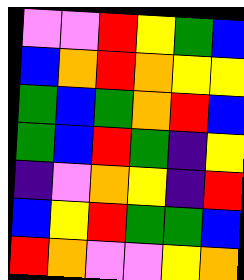[["violet", "violet", "red", "yellow", "green", "blue"], ["blue", "orange", "red", "orange", "yellow", "yellow"], ["green", "blue", "green", "orange", "red", "blue"], ["green", "blue", "red", "green", "indigo", "yellow"], ["indigo", "violet", "orange", "yellow", "indigo", "red"], ["blue", "yellow", "red", "green", "green", "blue"], ["red", "orange", "violet", "violet", "yellow", "orange"]]